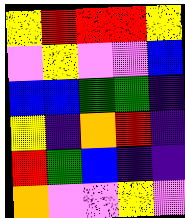[["yellow", "red", "red", "red", "yellow"], ["violet", "yellow", "violet", "violet", "blue"], ["blue", "blue", "green", "green", "indigo"], ["yellow", "indigo", "orange", "red", "indigo"], ["red", "green", "blue", "indigo", "indigo"], ["orange", "violet", "violet", "yellow", "violet"]]